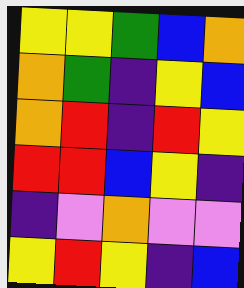[["yellow", "yellow", "green", "blue", "orange"], ["orange", "green", "indigo", "yellow", "blue"], ["orange", "red", "indigo", "red", "yellow"], ["red", "red", "blue", "yellow", "indigo"], ["indigo", "violet", "orange", "violet", "violet"], ["yellow", "red", "yellow", "indigo", "blue"]]